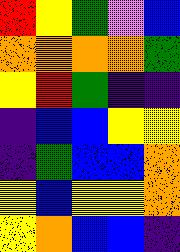[["red", "yellow", "green", "violet", "blue"], ["orange", "orange", "orange", "orange", "green"], ["yellow", "red", "green", "indigo", "indigo"], ["indigo", "blue", "blue", "yellow", "yellow"], ["indigo", "green", "blue", "blue", "orange"], ["yellow", "blue", "yellow", "yellow", "orange"], ["yellow", "orange", "blue", "blue", "indigo"]]